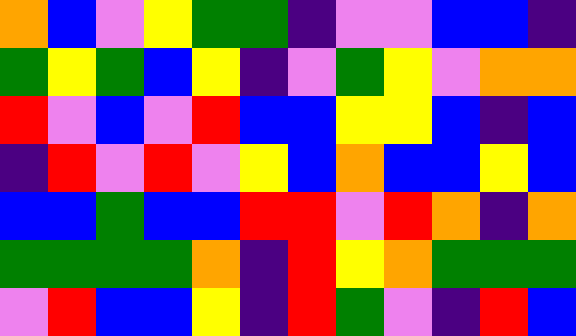[["orange", "blue", "violet", "yellow", "green", "green", "indigo", "violet", "violet", "blue", "blue", "indigo"], ["green", "yellow", "green", "blue", "yellow", "indigo", "violet", "green", "yellow", "violet", "orange", "orange"], ["red", "violet", "blue", "violet", "red", "blue", "blue", "yellow", "yellow", "blue", "indigo", "blue"], ["indigo", "red", "violet", "red", "violet", "yellow", "blue", "orange", "blue", "blue", "yellow", "blue"], ["blue", "blue", "green", "blue", "blue", "red", "red", "violet", "red", "orange", "indigo", "orange"], ["green", "green", "green", "green", "orange", "indigo", "red", "yellow", "orange", "green", "green", "green"], ["violet", "red", "blue", "blue", "yellow", "indigo", "red", "green", "violet", "indigo", "red", "blue"]]